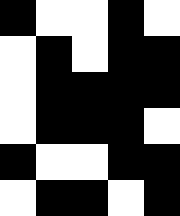[["black", "white", "white", "black", "white"], ["white", "black", "white", "black", "black"], ["white", "black", "black", "black", "black"], ["white", "black", "black", "black", "white"], ["black", "white", "white", "black", "black"], ["white", "black", "black", "white", "black"]]